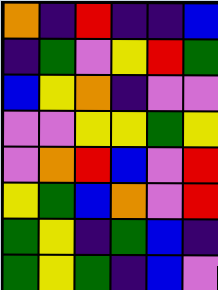[["orange", "indigo", "red", "indigo", "indigo", "blue"], ["indigo", "green", "violet", "yellow", "red", "green"], ["blue", "yellow", "orange", "indigo", "violet", "violet"], ["violet", "violet", "yellow", "yellow", "green", "yellow"], ["violet", "orange", "red", "blue", "violet", "red"], ["yellow", "green", "blue", "orange", "violet", "red"], ["green", "yellow", "indigo", "green", "blue", "indigo"], ["green", "yellow", "green", "indigo", "blue", "violet"]]